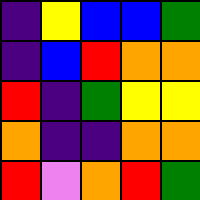[["indigo", "yellow", "blue", "blue", "green"], ["indigo", "blue", "red", "orange", "orange"], ["red", "indigo", "green", "yellow", "yellow"], ["orange", "indigo", "indigo", "orange", "orange"], ["red", "violet", "orange", "red", "green"]]